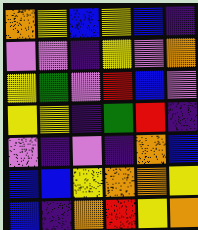[["orange", "yellow", "blue", "yellow", "blue", "indigo"], ["violet", "violet", "indigo", "yellow", "violet", "orange"], ["yellow", "green", "violet", "red", "blue", "violet"], ["yellow", "yellow", "indigo", "green", "red", "indigo"], ["violet", "indigo", "violet", "indigo", "orange", "blue"], ["blue", "blue", "yellow", "orange", "orange", "yellow"], ["blue", "indigo", "orange", "red", "yellow", "orange"]]